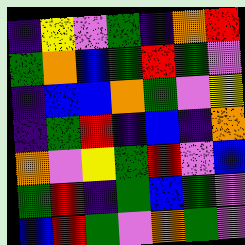[["indigo", "yellow", "violet", "green", "indigo", "orange", "red"], ["green", "orange", "blue", "green", "red", "green", "violet"], ["indigo", "blue", "blue", "orange", "green", "violet", "yellow"], ["indigo", "green", "red", "indigo", "blue", "indigo", "orange"], ["orange", "violet", "yellow", "green", "red", "violet", "blue"], ["green", "red", "indigo", "green", "blue", "green", "violet"], ["blue", "red", "green", "violet", "orange", "green", "violet"]]